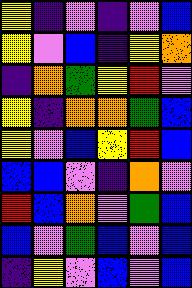[["yellow", "indigo", "violet", "indigo", "violet", "blue"], ["yellow", "violet", "blue", "indigo", "yellow", "orange"], ["indigo", "orange", "green", "yellow", "red", "violet"], ["yellow", "indigo", "orange", "orange", "green", "blue"], ["yellow", "violet", "blue", "yellow", "red", "blue"], ["blue", "blue", "violet", "indigo", "orange", "violet"], ["red", "blue", "orange", "violet", "green", "blue"], ["blue", "violet", "green", "blue", "violet", "blue"], ["indigo", "yellow", "violet", "blue", "violet", "blue"]]